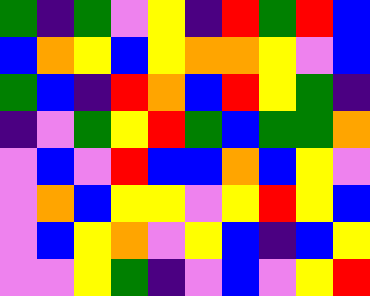[["green", "indigo", "green", "violet", "yellow", "indigo", "red", "green", "red", "blue"], ["blue", "orange", "yellow", "blue", "yellow", "orange", "orange", "yellow", "violet", "blue"], ["green", "blue", "indigo", "red", "orange", "blue", "red", "yellow", "green", "indigo"], ["indigo", "violet", "green", "yellow", "red", "green", "blue", "green", "green", "orange"], ["violet", "blue", "violet", "red", "blue", "blue", "orange", "blue", "yellow", "violet"], ["violet", "orange", "blue", "yellow", "yellow", "violet", "yellow", "red", "yellow", "blue"], ["violet", "blue", "yellow", "orange", "violet", "yellow", "blue", "indigo", "blue", "yellow"], ["violet", "violet", "yellow", "green", "indigo", "violet", "blue", "violet", "yellow", "red"]]